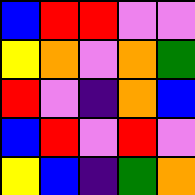[["blue", "red", "red", "violet", "violet"], ["yellow", "orange", "violet", "orange", "green"], ["red", "violet", "indigo", "orange", "blue"], ["blue", "red", "violet", "red", "violet"], ["yellow", "blue", "indigo", "green", "orange"]]